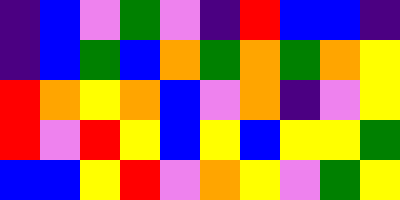[["indigo", "blue", "violet", "green", "violet", "indigo", "red", "blue", "blue", "indigo"], ["indigo", "blue", "green", "blue", "orange", "green", "orange", "green", "orange", "yellow"], ["red", "orange", "yellow", "orange", "blue", "violet", "orange", "indigo", "violet", "yellow"], ["red", "violet", "red", "yellow", "blue", "yellow", "blue", "yellow", "yellow", "green"], ["blue", "blue", "yellow", "red", "violet", "orange", "yellow", "violet", "green", "yellow"]]